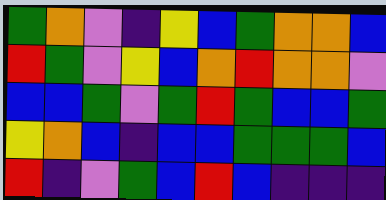[["green", "orange", "violet", "indigo", "yellow", "blue", "green", "orange", "orange", "blue"], ["red", "green", "violet", "yellow", "blue", "orange", "red", "orange", "orange", "violet"], ["blue", "blue", "green", "violet", "green", "red", "green", "blue", "blue", "green"], ["yellow", "orange", "blue", "indigo", "blue", "blue", "green", "green", "green", "blue"], ["red", "indigo", "violet", "green", "blue", "red", "blue", "indigo", "indigo", "indigo"]]